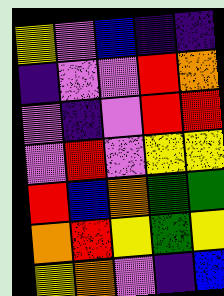[["yellow", "violet", "blue", "indigo", "indigo"], ["indigo", "violet", "violet", "red", "orange"], ["violet", "indigo", "violet", "red", "red"], ["violet", "red", "violet", "yellow", "yellow"], ["red", "blue", "orange", "green", "green"], ["orange", "red", "yellow", "green", "yellow"], ["yellow", "orange", "violet", "indigo", "blue"]]